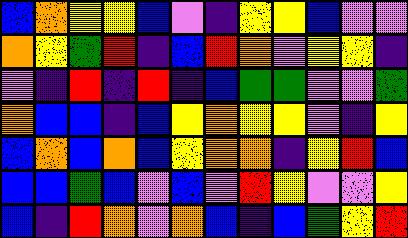[["blue", "orange", "yellow", "yellow", "blue", "violet", "indigo", "yellow", "yellow", "blue", "violet", "violet"], ["orange", "yellow", "green", "red", "indigo", "blue", "red", "orange", "violet", "yellow", "yellow", "indigo"], ["violet", "indigo", "red", "indigo", "red", "indigo", "blue", "green", "green", "violet", "violet", "green"], ["orange", "blue", "blue", "indigo", "blue", "yellow", "orange", "yellow", "yellow", "violet", "indigo", "yellow"], ["blue", "orange", "blue", "orange", "blue", "yellow", "orange", "orange", "indigo", "yellow", "red", "blue"], ["blue", "blue", "green", "blue", "violet", "blue", "violet", "red", "yellow", "violet", "violet", "yellow"], ["blue", "indigo", "red", "orange", "violet", "orange", "blue", "indigo", "blue", "green", "yellow", "red"]]